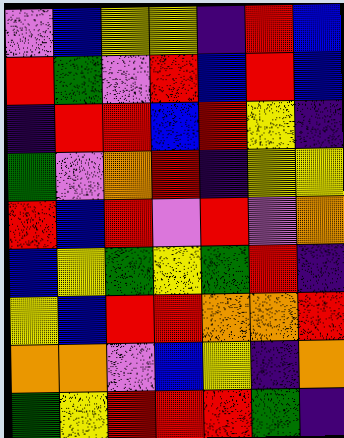[["violet", "blue", "yellow", "yellow", "indigo", "red", "blue"], ["red", "green", "violet", "red", "blue", "red", "blue"], ["indigo", "red", "red", "blue", "red", "yellow", "indigo"], ["green", "violet", "orange", "red", "indigo", "yellow", "yellow"], ["red", "blue", "red", "violet", "red", "violet", "orange"], ["blue", "yellow", "green", "yellow", "green", "red", "indigo"], ["yellow", "blue", "red", "red", "orange", "orange", "red"], ["orange", "orange", "violet", "blue", "yellow", "indigo", "orange"], ["green", "yellow", "red", "red", "red", "green", "indigo"]]